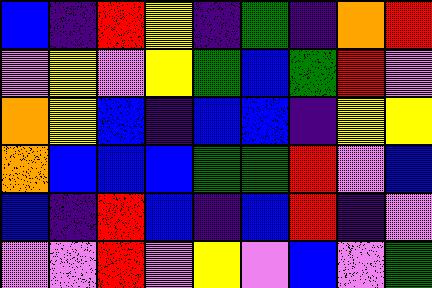[["blue", "indigo", "red", "yellow", "indigo", "green", "indigo", "orange", "red"], ["violet", "yellow", "violet", "yellow", "green", "blue", "green", "red", "violet"], ["orange", "yellow", "blue", "indigo", "blue", "blue", "indigo", "yellow", "yellow"], ["orange", "blue", "blue", "blue", "green", "green", "red", "violet", "blue"], ["blue", "indigo", "red", "blue", "indigo", "blue", "red", "indigo", "violet"], ["violet", "violet", "red", "violet", "yellow", "violet", "blue", "violet", "green"]]